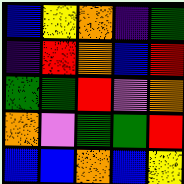[["blue", "yellow", "orange", "indigo", "green"], ["indigo", "red", "orange", "blue", "red"], ["green", "green", "red", "violet", "orange"], ["orange", "violet", "green", "green", "red"], ["blue", "blue", "orange", "blue", "yellow"]]